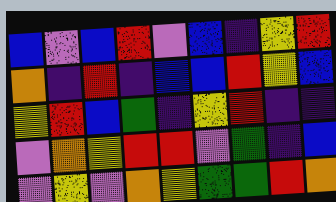[["blue", "violet", "blue", "red", "violet", "blue", "indigo", "yellow", "red"], ["orange", "indigo", "red", "indigo", "blue", "blue", "red", "yellow", "blue"], ["yellow", "red", "blue", "green", "indigo", "yellow", "red", "indigo", "indigo"], ["violet", "orange", "yellow", "red", "red", "violet", "green", "indigo", "blue"], ["violet", "yellow", "violet", "orange", "yellow", "green", "green", "red", "orange"]]